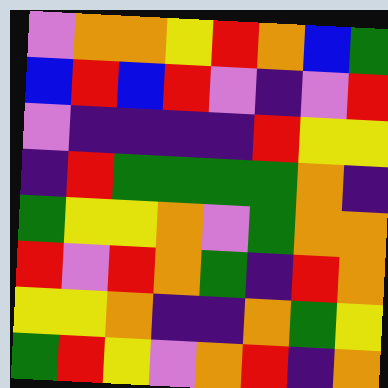[["violet", "orange", "orange", "yellow", "red", "orange", "blue", "green"], ["blue", "red", "blue", "red", "violet", "indigo", "violet", "red"], ["violet", "indigo", "indigo", "indigo", "indigo", "red", "yellow", "yellow"], ["indigo", "red", "green", "green", "green", "green", "orange", "indigo"], ["green", "yellow", "yellow", "orange", "violet", "green", "orange", "orange"], ["red", "violet", "red", "orange", "green", "indigo", "red", "orange"], ["yellow", "yellow", "orange", "indigo", "indigo", "orange", "green", "yellow"], ["green", "red", "yellow", "violet", "orange", "red", "indigo", "orange"]]